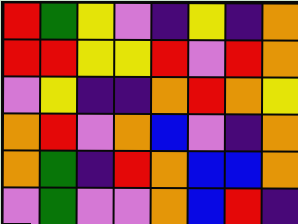[["red", "green", "yellow", "violet", "indigo", "yellow", "indigo", "orange"], ["red", "red", "yellow", "yellow", "red", "violet", "red", "orange"], ["violet", "yellow", "indigo", "indigo", "orange", "red", "orange", "yellow"], ["orange", "red", "violet", "orange", "blue", "violet", "indigo", "orange"], ["orange", "green", "indigo", "red", "orange", "blue", "blue", "orange"], ["violet", "green", "violet", "violet", "orange", "blue", "red", "indigo"]]